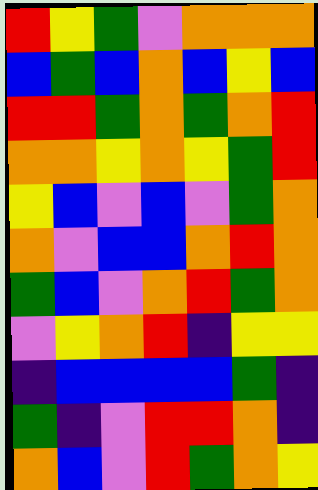[["red", "yellow", "green", "violet", "orange", "orange", "orange"], ["blue", "green", "blue", "orange", "blue", "yellow", "blue"], ["red", "red", "green", "orange", "green", "orange", "red"], ["orange", "orange", "yellow", "orange", "yellow", "green", "red"], ["yellow", "blue", "violet", "blue", "violet", "green", "orange"], ["orange", "violet", "blue", "blue", "orange", "red", "orange"], ["green", "blue", "violet", "orange", "red", "green", "orange"], ["violet", "yellow", "orange", "red", "indigo", "yellow", "yellow"], ["indigo", "blue", "blue", "blue", "blue", "green", "indigo"], ["green", "indigo", "violet", "red", "red", "orange", "indigo"], ["orange", "blue", "violet", "red", "green", "orange", "yellow"]]